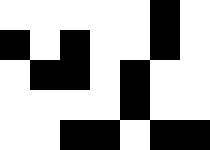[["white", "white", "white", "white", "white", "black", "white"], ["black", "white", "black", "white", "white", "black", "white"], ["white", "black", "black", "white", "black", "white", "white"], ["white", "white", "white", "white", "black", "white", "white"], ["white", "white", "black", "black", "white", "black", "black"]]